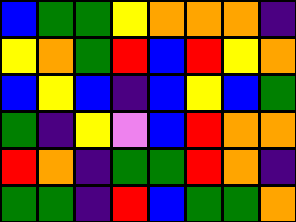[["blue", "green", "green", "yellow", "orange", "orange", "orange", "indigo"], ["yellow", "orange", "green", "red", "blue", "red", "yellow", "orange"], ["blue", "yellow", "blue", "indigo", "blue", "yellow", "blue", "green"], ["green", "indigo", "yellow", "violet", "blue", "red", "orange", "orange"], ["red", "orange", "indigo", "green", "green", "red", "orange", "indigo"], ["green", "green", "indigo", "red", "blue", "green", "green", "orange"]]